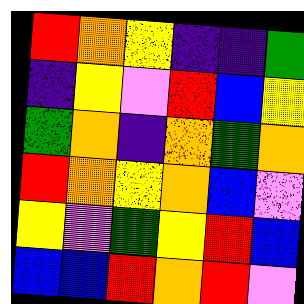[["red", "orange", "yellow", "indigo", "indigo", "green"], ["indigo", "yellow", "violet", "red", "blue", "yellow"], ["green", "orange", "indigo", "orange", "green", "orange"], ["red", "orange", "yellow", "orange", "blue", "violet"], ["yellow", "violet", "green", "yellow", "red", "blue"], ["blue", "blue", "red", "orange", "red", "violet"]]